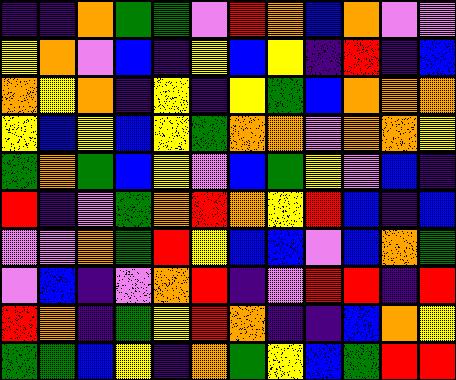[["indigo", "indigo", "orange", "green", "green", "violet", "red", "orange", "blue", "orange", "violet", "violet"], ["yellow", "orange", "violet", "blue", "indigo", "yellow", "blue", "yellow", "indigo", "red", "indigo", "blue"], ["orange", "yellow", "orange", "indigo", "yellow", "indigo", "yellow", "green", "blue", "orange", "orange", "orange"], ["yellow", "blue", "yellow", "blue", "yellow", "green", "orange", "orange", "violet", "orange", "orange", "yellow"], ["green", "orange", "green", "blue", "yellow", "violet", "blue", "green", "yellow", "violet", "blue", "indigo"], ["red", "indigo", "violet", "green", "orange", "red", "orange", "yellow", "red", "blue", "indigo", "blue"], ["violet", "violet", "orange", "green", "red", "yellow", "blue", "blue", "violet", "blue", "orange", "green"], ["violet", "blue", "indigo", "violet", "orange", "red", "indigo", "violet", "red", "red", "indigo", "red"], ["red", "orange", "indigo", "green", "yellow", "red", "orange", "indigo", "indigo", "blue", "orange", "yellow"], ["green", "green", "blue", "yellow", "indigo", "orange", "green", "yellow", "blue", "green", "red", "red"]]